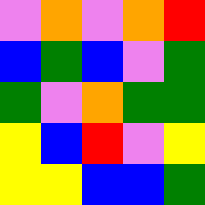[["violet", "orange", "violet", "orange", "red"], ["blue", "green", "blue", "violet", "green"], ["green", "violet", "orange", "green", "green"], ["yellow", "blue", "red", "violet", "yellow"], ["yellow", "yellow", "blue", "blue", "green"]]